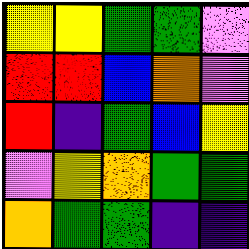[["yellow", "yellow", "green", "green", "violet"], ["red", "red", "blue", "orange", "violet"], ["red", "indigo", "green", "blue", "yellow"], ["violet", "yellow", "orange", "green", "green"], ["orange", "green", "green", "indigo", "indigo"]]